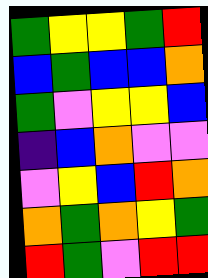[["green", "yellow", "yellow", "green", "red"], ["blue", "green", "blue", "blue", "orange"], ["green", "violet", "yellow", "yellow", "blue"], ["indigo", "blue", "orange", "violet", "violet"], ["violet", "yellow", "blue", "red", "orange"], ["orange", "green", "orange", "yellow", "green"], ["red", "green", "violet", "red", "red"]]